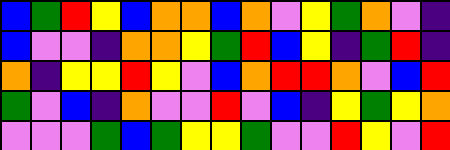[["blue", "green", "red", "yellow", "blue", "orange", "orange", "blue", "orange", "violet", "yellow", "green", "orange", "violet", "indigo"], ["blue", "violet", "violet", "indigo", "orange", "orange", "yellow", "green", "red", "blue", "yellow", "indigo", "green", "red", "indigo"], ["orange", "indigo", "yellow", "yellow", "red", "yellow", "violet", "blue", "orange", "red", "red", "orange", "violet", "blue", "red"], ["green", "violet", "blue", "indigo", "orange", "violet", "violet", "red", "violet", "blue", "indigo", "yellow", "green", "yellow", "orange"], ["violet", "violet", "violet", "green", "blue", "green", "yellow", "yellow", "green", "violet", "violet", "red", "yellow", "violet", "red"]]